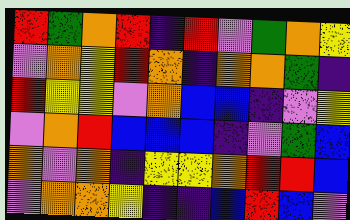[["red", "green", "orange", "red", "indigo", "red", "violet", "green", "orange", "yellow"], ["violet", "orange", "yellow", "red", "orange", "indigo", "orange", "orange", "green", "indigo"], ["red", "yellow", "yellow", "violet", "orange", "blue", "blue", "indigo", "violet", "yellow"], ["violet", "orange", "red", "blue", "blue", "blue", "indigo", "violet", "green", "blue"], ["orange", "violet", "orange", "indigo", "yellow", "yellow", "orange", "red", "red", "blue"], ["violet", "orange", "orange", "yellow", "indigo", "indigo", "blue", "red", "blue", "violet"]]